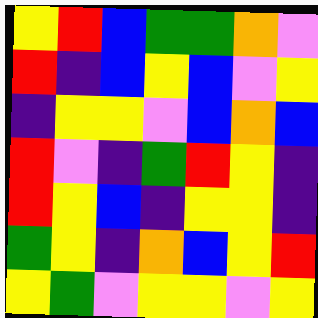[["yellow", "red", "blue", "green", "green", "orange", "violet"], ["red", "indigo", "blue", "yellow", "blue", "violet", "yellow"], ["indigo", "yellow", "yellow", "violet", "blue", "orange", "blue"], ["red", "violet", "indigo", "green", "red", "yellow", "indigo"], ["red", "yellow", "blue", "indigo", "yellow", "yellow", "indigo"], ["green", "yellow", "indigo", "orange", "blue", "yellow", "red"], ["yellow", "green", "violet", "yellow", "yellow", "violet", "yellow"]]